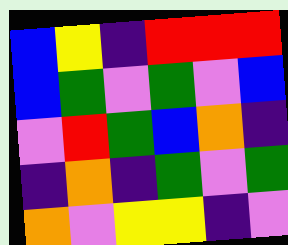[["blue", "yellow", "indigo", "red", "red", "red"], ["blue", "green", "violet", "green", "violet", "blue"], ["violet", "red", "green", "blue", "orange", "indigo"], ["indigo", "orange", "indigo", "green", "violet", "green"], ["orange", "violet", "yellow", "yellow", "indigo", "violet"]]